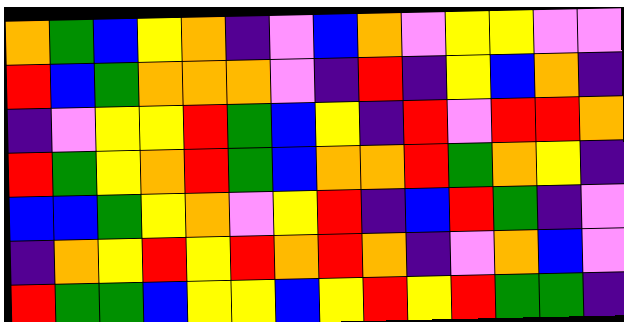[["orange", "green", "blue", "yellow", "orange", "indigo", "violet", "blue", "orange", "violet", "yellow", "yellow", "violet", "violet"], ["red", "blue", "green", "orange", "orange", "orange", "violet", "indigo", "red", "indigo", "yellow", "blue", "orange", "indigo"], ["indigo", "violet", "yellow", "yellow", "red", "green", "blue", "yellow", "indigo", "red", "violet", "red", "red", "orange"], ["red", "green", "yellow", "orange", "red", "green", "blue", "orange", "orange", "red", "green", "orange", "yellow", "indigo"], ["blue", "blue", "green", "yellow", "orange", "violet", "yellow", "red", "indigo", "blue", "red", "green", "indigo", "violet"], ["indigo", "orange", "yellow", "red", "yellow", "red", "orange", "red", "orange", "indigo", "violet", "orange", "blue", "violet"], ["red", "green", "green", "blue", "yellow", "yellow", "blue", "yellow", "red", "yellow", "red", "green", "green", "indigo"]]